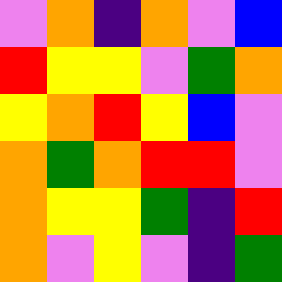[["violet", "orange", "indigo", "orange", "violet", "blue"], ["red", "yellow", "yellow", "violet", "green", "orange"], ["yellow", "orange", "red", "yellow", "blue", "violet"], ["orange", "green", "orange", "red", "red", "violet"], ["orange", "yellow", "yellow", "green", "indigo", "red"], ["orange", "violet", "yellow", "violet", "indigo", "green"]]